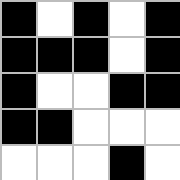[["black", "white", "black", "white", "black"], ["black", "black", "black", "white", "black"], ["black", "white", "white", "black", "black"], ["black", "black", "white", "white", "white"], ["white", "white", "white", "black", "white"]]